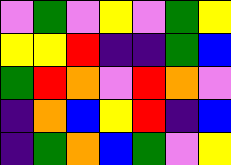[["violet", "green", "violet", "yellow", "violet", "green", "yellow"], ["yellow", "yellow", "red", "indigo", "indigo", "green", "blue"], ["green", "red", "orange", "violet", "red", "orange", "violet"], ["indigo", "orange", "blue", "yellow", "red", "indigo", "blue"], ["indigo", "green", "orange", "blue", "green", "violet", "yellow"]]